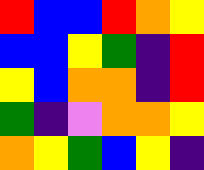[["red", "blue", "blue", "red", "orange", "yellow"], ["blue", "blue", "yellow", "green", "indigo", "red"], ["yellow", "blue", "orange", "orange", "indigo", "red"], ["green", "indigo", "violet", "orange", "orange", "yellow"], ["orange", "yellow", "green", "blue", "yellow", "indigo"]]